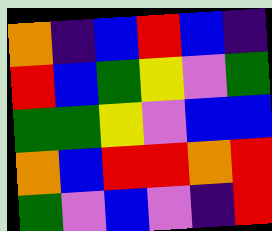[["orange", "indigo", "blue", "red", "blue", "indigo"], ["red", "blue", "green", "yellow", "violet", "green"], ["green", "green", "yellow", "violet", "blue", "blue"], ["orange", "blue", "red", "red", "orange", "red"], ["green", "violet", "blue", "violet", "indigo", "red"]]